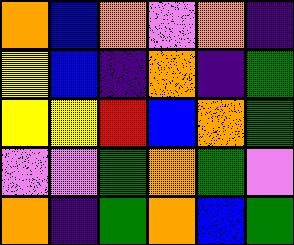[["orange", "blue", "orange", "violet", "orange", "indigo"], ["yellow", "blue", "indigo", "orange", "indigo", "green"], ["yellow", "yellow", "red", "blue", "orange", "green"], ["violet", "violet", "green", "orange", "green", "violet"], ["orange", "indigo", "green", "orange", "blue", "green"]]